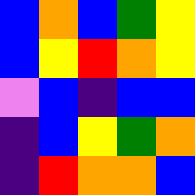[["blue", "orange", "blue", "green", "yellow"], ["blue", "yellow", "red", "orange", "yellow"], ["violet", "blue", "indigo", "blue", "blue"], ["indigo", "blue", "yellow", "green", "orange"], ["indigo", "red", "orange", "orange", "blue"]]